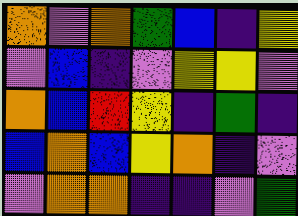[["orange", "violet", "orange", "green", "blue", "indigo", "yellow"], ["violet", "blue", "indigo", "violet", "yellow", "yellow", "violet"], ["orange", "blue", "red", "yellow", "indigo", "green", "indigo"], ["blue", "orange", "blue", "yellow", "orange", "indigo", "violet"], ["violet", "orange", "orange", "indigo", "indigo", "violet", "green"]]